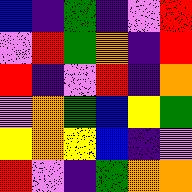[["blue", "indigo", "green", "indigo", "violet", "red"], ["violet", "red", "green", "orange", "indigo", "red"], ["red", "indigo", "violet", "red", "indigo", "orange"], ["violet", "orange", "green", "blue", "yellow", "green"], ["yellow", "orange", "yellow", "blue", "indigo", "violet"], ["red", "violet", "indigo", "green", "orange", "orange"]]